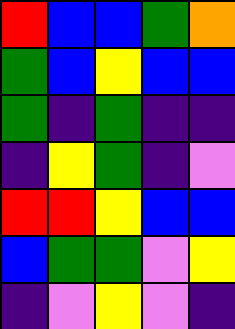[["red", "blue", "blue", "green", "orange"], ["green", "blue", "yellow", "blue", "blue"], ["green", "indigo", "green", "indigo", "indigo"], ["indigo", "yellow", "green", "indigo", "violet"], ["red", "red", "yellow", "blue", "blue"], ["blue", "green", "green", "violet", "yellow"], ["indigo", "violet", "yellow", "violet", "indigo"]]